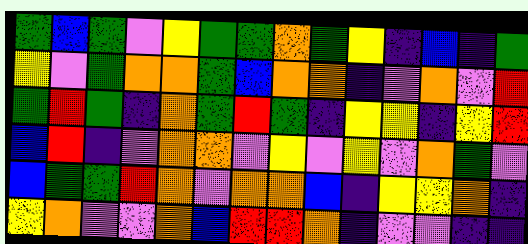[["green", "blue", "green", "violet", "yellow", "green", "green", "orange", "green", "yellow", "indigo", "blue", "indigo", "green"], ["yellow", "violet", "green", "orange", "orange", "green", "blue", "orange", "orange", "indigo", "violet", "orange", "violet", "red"], ["green", "red", "green", "indigo", "orange", "green", "red", "green", "indigo", "yellow", "yellow", "indigo", "yellow", "red"], ["blue", "red", "indigo", "violet", "orange", "orange", "violet", "yellow", "violet", "yellow", "violet", "orange", "green", "violet"], ["blue", "green", "green", "red", "orange", "violet", "orange", "orange", "blue", "indigo", "yellow", "yellow", "orange", "indigo"], ["yellow", "orange", "violet", "violet", "orange", "blue", "red", "red", "orange", "indigo", "violet", "violet", "indigo", "indigo"]]